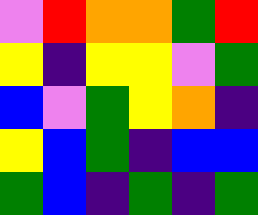[["violet", "red", "orange", "orange", "green", "red"], ["yellow", "indigo", "yellow", "yellow", "violet", "green"], ["blue", "violet", "green", "yellow", "orange", "indigo"], ["yellow", "blue", "green", "indigo", "blue", "blue"], ["green", "blue", "indigo", "green", "indigo", "green"]]